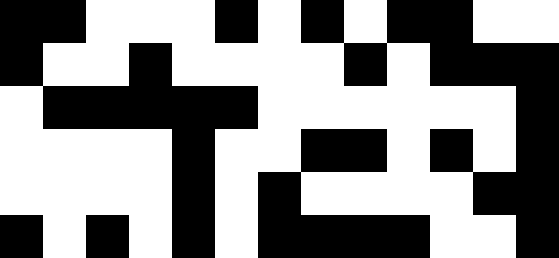[["black", "black", "white", "white", "white", "black", "white", "black", "white", "black", "black", "white", "white"], ["black", "white", "white", "black", "white", "white", "white", "white", "black", "white", "black", "black", "black"], ["white", "black", "black", "black", "black", "black", "white", "white", "white", "white", "white", "white", "black"], ["white", "white", "white", "white", "black", "white", "white", "black", "black", "white", "black", "white", "black"], ["white", "white", "white", "white", "black", "white", "black", "white", "white", "white", "white", "black", "black"], ["black", "white", "black", "white", "black", "white", "black", "black", "black", "black", "white", "white", "black"]]